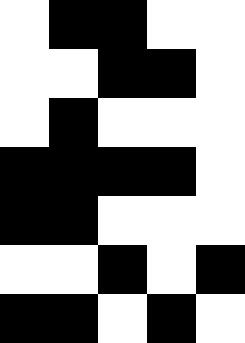[["white", "black", "black", "white", "white"], ["white", "white", "black", "black", "white"], ["white", "black", "white", "white", "white"], ["black", "black", "black", "black", "white"], ["black", "black", "white", "white", "white"], ["white", "white", "black", "white", "black"], ["black", "black", "white", "black", "white"]]